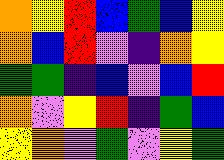[["orange", "yellow", "red", "blue", "green", "blue", "yellow"], ["orange", "blue", "red", "violet", "indigo", "orange", "yellow"], ["green", "green", "indigo", "blue", "violet", "blue", "red"], ["orange", "violet", "yellow", "red", "indigo", "green", "blue"], ["yellow", "orange", "violet", "green", "violet", "yellow", "green"]]